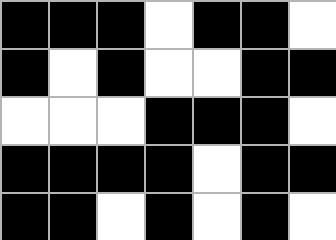[["black", "black", "black", "white", "black", "black", "white"], ["black", "white", "black", "white", "white", "black", "black"], ["white", "white", "white", "black", "black", "black", "white"], ["black", "black", "black", "black", "white", "black", "black"], ["black", "black", "white", "black", "white", "black", "white"]]